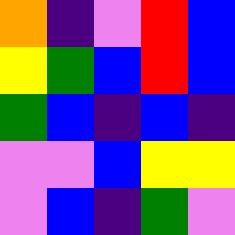[["orange", "indigo", "violet", "red", "blue"], ["yellow", "green", "blue", "red", "blue"], ["green", "blue", "indigo", "blue", "indigo"], ["violet", "violet", "blue", "yellow", "yellow"], ["violet", "blue", "indigo", "green", "violet"]]